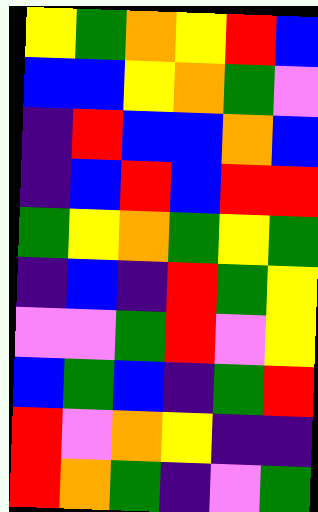[["yellow", "green", "orange", "yellow", "red", "blue"], ["blue", "blue", "yellow", "orange", "green", "violet"], ["indigo", "red", "blue", "blue", "orange", "blue"], ["indigo", "blue", "red", "blue", "red", "red"], ["green", "yellow", "orange", "green", "yellow", "green"], ["indigo", "blue", "indigo", "red", "green", "yellow"], ["violet", "violet", "green", "red", "violet", "yellow"], ["blue", "green", "blue", "indigo", "green", "red"], ["red", "violet", "orange", "yellow", "indigo", "indigo"], ["red", "orange", "green", "indigo", "violet", "green"]]